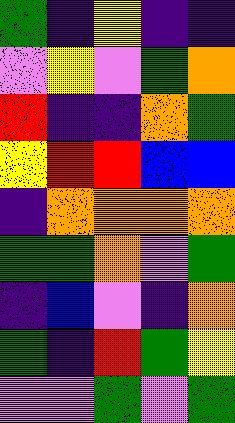[["green", "indigo", "yellow", "indigo", "indigo"], ["violet", "yellow", "violet", "green", "orange"], ["red", "indigo", "indigo", "orange", "green"], ["yellow", "red", "red", "blue", "blue"], ["indigo", "orange", "orange", "orange", "orange"], ["green", "green", "orange", "violet", "green"], ["indigo", "blue", "violet", "indigo", "orange"], ["green", "indigo", "red", "green", "yellow"], ["violet", "violet", "green", "violet", "green"]]